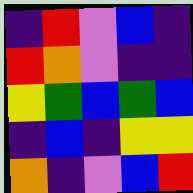[["indigo", "red", "violet", "blue", "indigo"], ["red", "orange", "violet", "indigo", "indigo"], ["yellow", "green", "blue", "green", "blue"], ["indigo", "blue", "indigo", "yellow", "yellow"], ["orange", "indigo", "violet", "blue", "red"]]